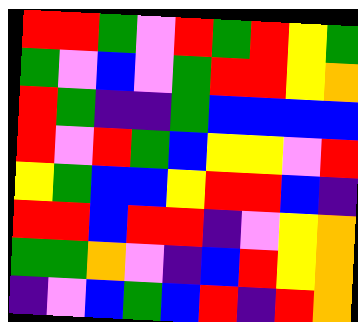[["red", "red", "green", "violet", "red", "green", "red", "yellow", "green"], ["green", "violet", "blue", "violet", "green", "red", "red", "yellow", "orange"], ["red", "green", "indigo", "indigo", "green", "blue", "blue", "blue", "blue"], ["red", "violet", "red", "green", "blue", "yellow", "yellow", "violet", "red"], ["yellow", "green", "blue", "blue", "yellow", "red", "red", "blue", "indigo"], ["red", "red", "blue", "red", "red", "indigo", "violet", "yellow", "orange"], ["green", "green", "orange", "violet", "indigo", "blue", "red", "yellow", "orange"], ["indigo", "violet", "blue", "green", "blue", "red", "indigo", "red", "orange"]]